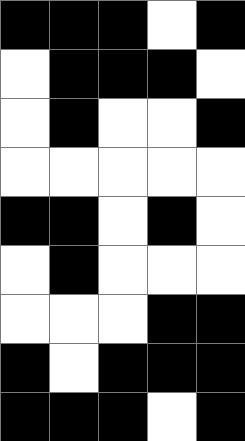[["black", "black", "black", "white", "black"], ["white", "black", "black", "black", "white"], ["white", "black", "white", "white", "black"], ["white", "white", "white", "white", "white"], ["black", "black", "white", "black", "white"], ["white", "black", "white", "white", "white"], ["white", "white", "white", "black", "black"], ["black", "white", "black", "black", "black"], ["black", "black", "black", "white", "black"]]